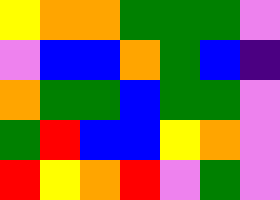[["yellow", "orange", "orange", "green", "green", "green", "violet"], ["violet", "blue", "blue", "orange", "green", "blue", "indigo"], ["orange", "green", "green", "blue", "green", "green", "violet"], ["green", "red", "blue", "blue", "yellow", "orange", "violet"], ["red", "yellow", "orange", "red", "violet", "green", "violet"]]